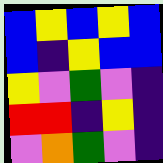[["blue", "yellow", "blue", "yellow", "blue"], ["blue", "indigo", "yellow", "blue", "blue"], ["yellow", "violet", "green", "violet", "indigo"], ["red", "red", "indigo", "yellow", "indigo"], ["violet", "orange", "green", "violet", "indigo"]]